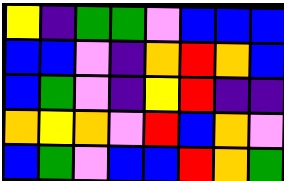[["yellow", "indigo", "green", "green", "violet", "blue", "blue", "blue"], ["blue", "blue", "violet", "indigo", "orange", "red", "orange", "blue"], ["blue", "green", "violet", "indigo", "yellow", "red", "indigo", "indigo"], ["orange", "yellow", "orange", "violet", "red", "blue", "orange", "violet"], ["blue", "green", "violet", "blue", "blue", "red", "orange", "green"]]